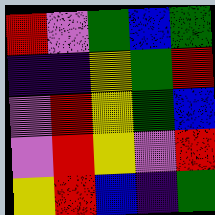[["red", "violet", "green", "blue", "green"], ["indigo", "indigo", "yellow", "green", "red"], ["violet", "red", "yellow", "green", "blue"], ["violet", "red", "yellow", "violet", "red"], ["yellow", "red", "blue", "indigo", "green"]]